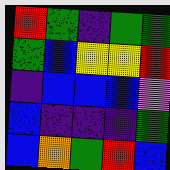[["red", "green", "indigo", "green", "green"], ["green", "blue", "yellow", "yellow", "red"], ["indigo", "blue", "blue", "blue", "violet"], ["blue", "indigo", "indigo", "indigo", "green"], ["blue", "orange", "green", "red", "blue"]]